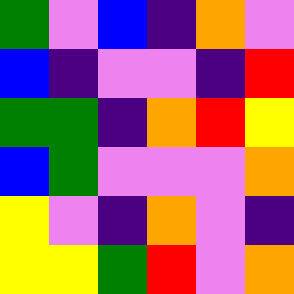[["green", "violet", "blue", "indigo", "orange", "violet"], ["blue", "indigo", "violet", "violet", "indigo", "red"], ["green", "green", "indigo", "orange", "red", "yellow"], ["blue", "green", "violet", "violet", "violet", "orange"], ["yellow", "violet", "indigo", "orange", "violet", "indigo"], ["yellow", "yellow", "green", "red", "violet", "orange"]]